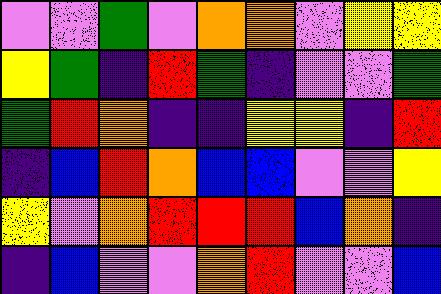[["violet", "violet", "green", "violet", "orange", "orange", "violet", "yellow", "yellow"], ["yellow", "green", "indigo", "red", "green", "indigo", "violet", "violet", "green"], ["green", "red", "orange", "indigo", "indigo", "yellow", "yellow", "indigo", "red"], ["indigo", "blue", "red", "orange", "blue", "blue", "violet", "violet", "yellow"], ["yellow", "violet", "orange", "red", "red", "red", "blue", "orange", "indigo"], ["indigo", "blue", "violet", "violet", "orange", "red", "violet", "violet", "blue"]]